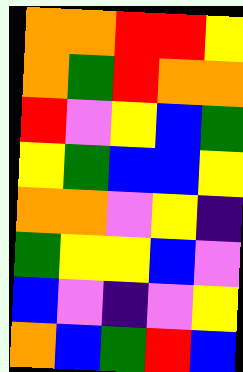[["orange", "orange", "red", "red", "yellow"], ["orange", "green", "red", "orange", "orange"], ["red", "violet", "yellow", "blue", "green"], ["yellow", "green", "blue", "blue", "yellow"], ["orange", "orange", "violet", "yellow", "indigo"], ["green", "yellow", "yellow", "blue", "violet"], ["blue", "violet", "indigo", "violet", "yellow"], ["orange", "blue", "green", "red", "blue"]]